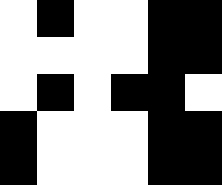[["white", "black", "white", "white", "black", "black"], ["white", "white", "white", "white", "black", "black"], ["white", "black", "white", "black", "black", "white"], ["black", "white", "white", "white", "black", "black"], ["black", "white", "white", "white", "black", "black"]]